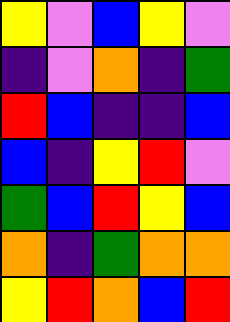[["yellow", "violet", "blue", "yellow", "violet"], ["indigo", "violet", "orange", "indigo", "green"], ["red", "blue", "indigo", "indigo", "blue"], ["blue", "indigo", "yellow", "red", "violet"], ["green", "blue", "red", "yellow", "blue"], ["orange", "indigo", "green", "orange", "orange"], ["yellow", "red", "orange", "blue", "red"]]